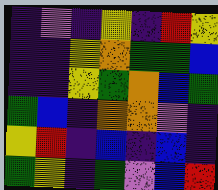[["indigo", "violet", "indigo", "yellow", "indigo", "red", "yellow"], ["indigo", "indigo", "yellow", "orange", "green", "green", "blue"], ["indigo", "indigo", "yellow", "green", "orange", "blue", "green"], ["green", "blue", "indigo", "orange", "orange", "violet", "indigo"], ["yellow", "red", "indigo", "blue", "indigo", "blue", "indigo"], ["green", "yellow", "indigo", "green", "violet", "blue", "red"]]